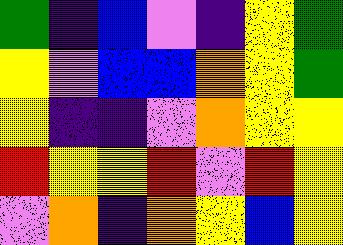[["green", "indigo", "blue", "violet", "indigo", "yellow", "green"], ["yellow", "violet", "blue", "blue", "orange", "yellow", "green"], ["yellow", "indigo", "indigo", "violet", "orange", "yellow", "yellow"], ["red", "yellow", "yellow", "red", "violet", "red", "yellow"], ["violet", "orange", "indigo", "orange", "yellow", "blue", "yellow"]]